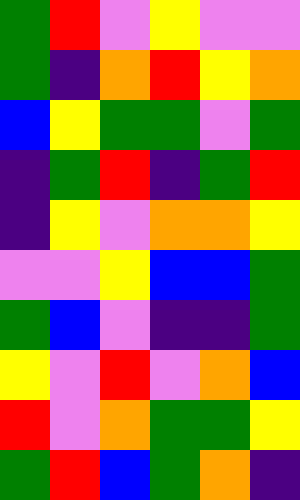[["green", "red", "violet", "yellow", "violet", "violet"], ["green", "indigo", "orange", "red", "yellow", "orange"], ["blue", "yellow", "green", "green", "violet", "green"], ["indigo", "green", "red", "indigo", "green", "red"], ["indigo", "yellow", "violet", "orange", "orange", "yellow"], ["violet", "violet", "yellow", "blue", "blue", "green"], ["green", "blue", "violet", "indigo", "indigo", "green"], ["yellow", "violet", "red", "violet", "orange", "blue"], ["red", "violet", "orange", "green", "green", "yellow"], ["green", "red", "blue", "green", "orange", "indigo"]]